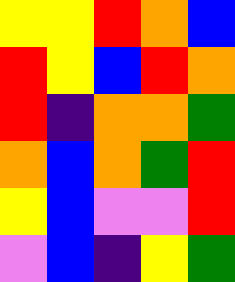[["yellow", "yellow", "red", "orange", "blue"], ["red", "yellow", "blue", "red", "orange"], ["red", "indigo", "orange", "orange", "green"], ["orange", "blue", "orange", "green", "red"], ["yellow", "blue", "violet", "violet", "red"], ["violet", "blue", "indigo", "yellow", "green"]]